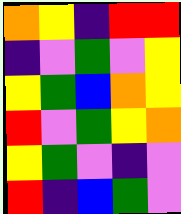[["orange", "yellow", "indigo", "red", "red"], ["indigo", "violet", "green", "violet", "yellow"], ["yellow", "green", "blue", "orange", "yellow"], ["red", "violet", "green", "yellow", "orange"], ["yellow", "green", "violet", "indigo", "violet"], ["red", "indigo", "blue", "green", "violet"]]